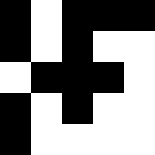[["black", "white", "black", "black", "black"], ["black", "white", "black", "white", "white"], ["white", "black", "black", "black", "white"], ["black", "white", "black", "white", "white"], ["black", "white", "white", "white", "white"]]